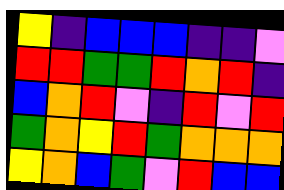[["yellow", "indigo", "blue", "blue", "blue", "indigo", "indigo", "violet"], ["red", "red", "green", "green", "red", "orange", "red", "indigo"], ["blue", "orange", "red", "violet", "indigo", "red", "violet", "red"], ["green", "orange", "yellow", "red", "green", "orange", "orange", "orange"], ["yellow", "orange", "blue", "green", "violet", "red", "blue", "blue"]]